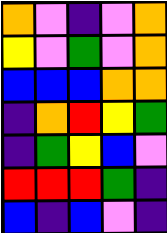[["orange", "violet", "indigo", "violet", "orange"], ["yellow", "violet", "green", "violet", "orange"], ["blue", "blue", "blue", "orange", "orange"], ["indigo", "orange", "red", "yellow", "green"], ["indigo", "green", "yellow", "blue", "violet"], ["red", "red", "red", "green", "indigo"], ["blue", "indigo", "blue", "violet", "indigo"]]